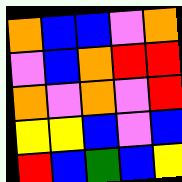[["orange", "blue", "blue", "violet", "orange"], ["violet", "blue", "orange", "red", "red"], ["orange", "violet", "orange", "violet", "red"], ["yellow", "yellow", "blue", "violet", "blue"], ["red", "blue", "green", "blue", "yellow"]]